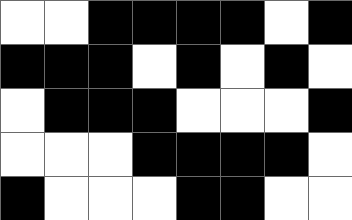[["white", "white", "black", "black", "black", "black", "white", "black"], ["black", "black", "black", "white", "black", "white", "black", "white"], ["white", "black", "black", "black", "white", "white", "white", "black"], ["white", "white", "white", "black", "black", "black", "black", "white"], ["black", "white", "white", "white", "black", "black", "white", "white"]]